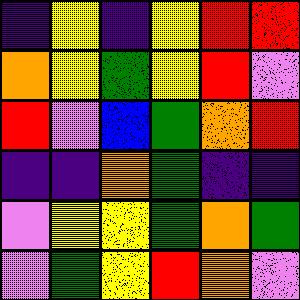[["indigo", "yellow", "indigo", "yellow", "red", "red"], ["orange", "yellow", "green", "yellow", "red", "violet"], ["red", "violet", "blue", "green", "orange", "red"], ["indigo", "indigo", "orange", "green", "indigo", "indigo"], ["violet", "yellow", "yellow", "green", "orange", "green"], ["violet", "green", "yellow", "red", "orange", "violet"]]